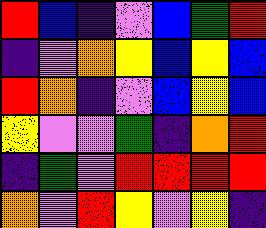[["red", "blue", "indigo", "violet", "blue", "green", "red"], ["indigo", "violet", "orange", "yellow", "blue", "yellow", "blue"], ["red", "orange", "indigo", "violet", "blue", "yellow", "blue"], ["yellow", "violet", "violet", "green", "indigo", "orange", "red"], ["indigo", "green", "violet", "red", "red", "red", "red"], ["orange", "violet", "red", "yellow", "violet", "yellow", "indigo"]]